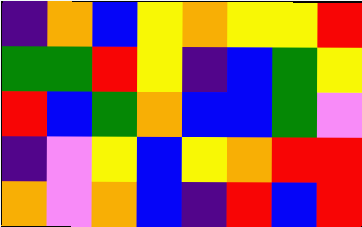[["indigo", "orange", "blue", "yellow", "orange", "yellow", "yellow", "red"], ["green", "green", "red", "yellow", "indigo", "blue", "green", "yellow"], ["red", "blue", "green", "orange", "blue", "blue", "green", "violet"], ["indigo", "violet", "yellow", "blue", "yellow", "orange", "red", "red"], ["orange", "violet", "orange", "blue", "indigo", "red", "blue", "red"]]